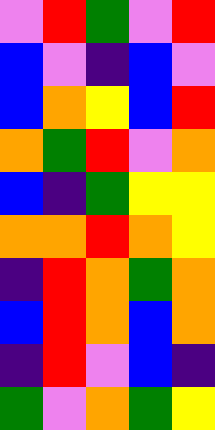[["violet", "red", "green", "violet", "red"], ["blue", "violet", "indigo", "blue", "violet"], ["blue", "orange", "yellow", "blue", "red"], ["orange", "green", "red", "violet", "orange"], ["blue", "indigo", "green", "yellow", "yellow"], ["orange", "orange", "red", "orange", "yellow"], ["indigo", "red", "orange", "green", "orange"], ["blue", "red", "orange", "blue", "orange"], ["indigo", "red", "violet", "blue", "indigo"], ["green", "violet", "orange", "green", "yellow"]]